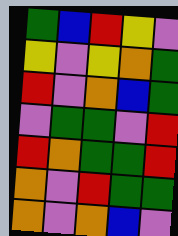[["green", "blue", "red", "yellow", "violet"], ["yellow", "violet", "yellow", "orange", "green"], ["red", "violet", "orange", "blue", "green"], ["violet", "green", "green", "violet", "red"], ["red", "orange", "green", "green", "red"], ["orange", "violet", "red", "green", "green"], ["orange", "violet", "orange", "blue", "violet"]]